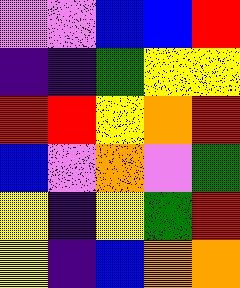[["violet", "violet", "blue", "blue", "red"], ["indigo", "indigo", "green", "yellow", "yellow"], ["red", "red", "yellow", "orange", "red"], ["blue", "violet", "orange", "violet", "green"], ["yellow", "indigo", "yellow", "green", "red"], ["yellow", "indigo", "blue", "orange", "orange"]]